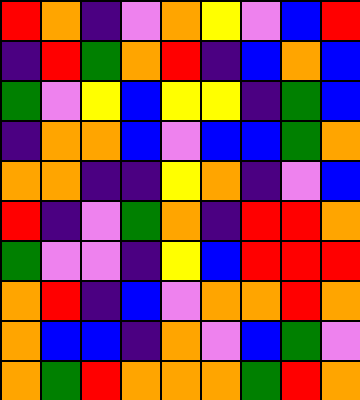[["red", "orange", "indigo", "violet", "orange", "yellow", "violet", "blue", "red"], ["indigo", "red", "green", "orange", "red", "indigo", "blue", "orange", "blue"], ["green", "violet", "yellow", "blue", "yellow", "yellow", "indigo", "green", "blue"], ["indigo", "orange", "orange", "blue", "violet", "blue", "blue", "green", "orange"], ["orange", "orange", "indigo", "indigo", "yellow", "orange", "indigo", "violet", "blue"], ["red", "indigo", "violet", "green", "orange", "indigo", "red", "red", "orange"], ["green", "violet", "violet", "indigo", "yellow", "blue", "red", "red", "red"], ["orange", "red", "indigo", "blue", "violet", "orange", "orange", "red", "orange"], ["orange", "blue", "blue", "indigo", "orange", "violet", "blue", "green", "violet"], ["orange", "green", "red", "orange", "orange", "orange", "green", "red", "orange"]]